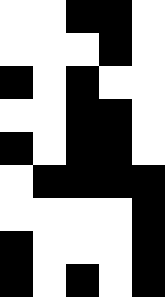[["white", "white", "black", "black", "white"], ["white", "white", "white", "black", "white"], ["black", "white", "black", "white", "white"], ["white", "white", "black", "black", "white"], ["black", "white", "black", "black", "white"], ["white", "black", "black", "black", "black"], ["white", "white", "white", "white", "black"], ["black", "white", "white", "white", "black"], ["black", "white", "black", "white", "black"]]